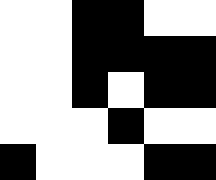[["white", "white", "black", "black", "white", "white"], ["white", "white", "black", "black", "black", "black"], ["white", "white", "black", "white", "black", "black"], ["white", "white", "white", "black", "white", "white"], ["black", "white", "white", "white", "black", "black"]]